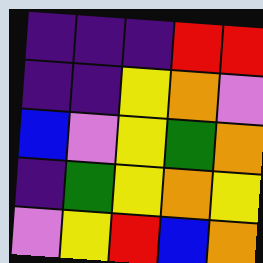[["indigo", "indigo", "indigo", "red", "red"], ["indigo", "indigo", "yellow", "orange", "violet"], ["blue", "violet", "yellow", "green", "orange"], ["indigo", "green", "yellow", "orange", "yellow"], ["violet", "yellow", "red", "blue", "orange"]]